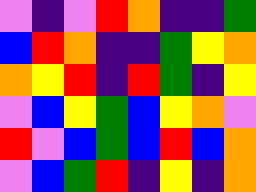[["violet", "indigo", "violet", "red", "orange", "indigo", "indigo", "green"], ["blue", "red", "orange", "indigo", "indigo", "green", "yellow", "orange"], ["orange", "yellow", "red", "indigo", "red", "green", "indigo", "yellow"], ["violet", "blue", "yellow", "green", "blue", "yellow", "orange", "violet"], ["red", "violet", "blue", "green", "blue", "red", "blue", "orange"], ["violet", "blue", "green", "red", "indigo", "yellow", "indigo", "orange"]]